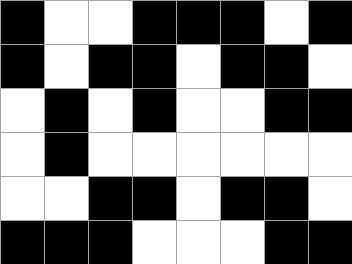[["black", "white", "white", "black", "black", "black", "white", "black"], ["black", "white", "black", "black", "white", "black", "black", "white"], ["white", "black", "white", "black", "white", "white", "black", "black"], ["white", "black", "white", "white", "white", "white", "white", "white"], ["white", "white", "black", "black", "white", "black", "black", "white"], ["black", "black", "black", "white", "white", "white", "black", "black"]]